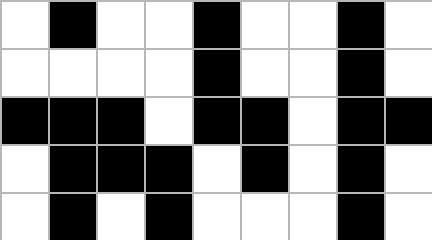[["white", "black", "white", "white", "black", "white", "white", "black", "white"], ["white", "white", "white", "white", "black", "white", "white", "black", "white"], ["black", "black", "black", "white", "black", "black", "white", "black", "black"], ["white", "black", "black", "black", "white", "black", "white", "black", "white"], ["white", "black", "white", "black", "white", "white", "white", "black", "white"]]